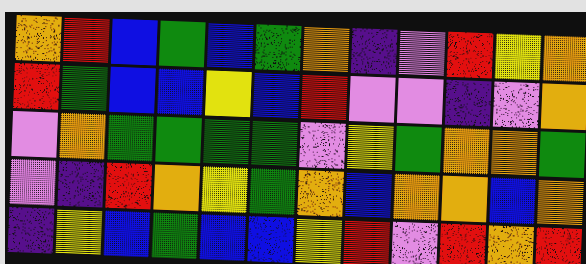[["orange", "red", "blue", "green", "blue", "green", "orange", "indigo", "violet", "red", "yellow", "orange"], ["red", "green", "blue", "blue", "yellow", "blue", "red", "violet", "violet", "indigo", "violet", "orange"], ["violet", "orange", "green", "green", "green", "green", "violet", "yellow", "green", "orange", "orange", "green"], ["violet", "indigo", "red", "orange", "yellow", "green", "orange", "blue", "orange", "orange", "blue", "orange"], ["indigo", "yellow", "blue", "green", "blue", "blue", "yellow", "red", "violet", "red", "orange", "red"]]